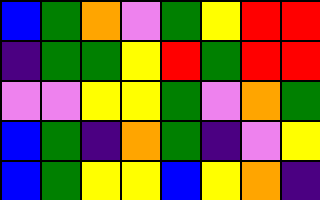[["blue", "green", "orange", "violet", "green", "yellow", "red", "red"], ["indigo", "green", "green", "yellow", "red", "green", "red", "red"], ["violet", "violet", "yellow", "yellow", "green", "violet", "orange", "green"], ["blue", "green", "indigo", "orange", "green", "indigo", "violet", "yellow"], ["blue", "green", "yellow", "yellow", "blue", "yellow", "orange", "indigo"]]